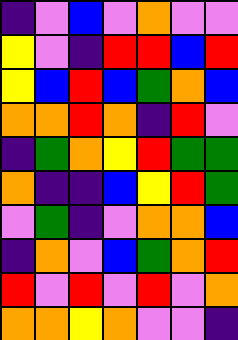[["indigo", "violet", "blue", "violet", "orange", "violet", "violet"], ["yellow", "violet", "indigo", "red", "red", "blue", "red"], ["yellow", "blue", "red", "blue", "green", "orange", "blue"], ["orange", "orange", "red", "orange", "indigo", "red", "violet"], ["indigo", "green", "orange", "yellow", "red", "green", "green"], ["orange", "indigo", "indigo", "blue", "yellow", "red", "green"], ["violet", "green", "indigo", "violet", "orange", "orange", "blue"], ["indigo", "orange", "violet", "blue", "green", "orange", "red"], ["red", "violet", "red", "violet", "red", "violet", "orange"], ["orange", "orange", "yellow", "orange", "violet", "violet", "indigo"]]